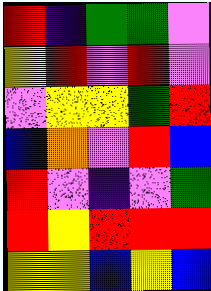[["red", "indigo", "green", "green", "violet"], ["yellow", "red", "violet", "red", "violet"], ["violet", "yellow", "yellow", "green", "red"], ["blue", "orange", "violet", "red", "blue"], ["red", "violet", "indigo", "violet", "green"], ["red", "yellow", "red", "red", "red"], ["yellow", "yellow", "blue", "yellow", "blue"]]